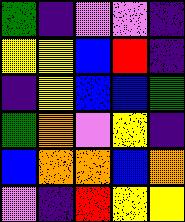[["green", "indigo", "violet", "violet", "indigo"], ["yellow", "yellow", "blue", "red", "indigo"], ["indigo", "yellow", "blue", "blue", "green"], ["green", "orange", "violet", "yellow", "indigo"], ["blue", "orange", "orange", "blue", "orange"], ["violet", "indigo", "red", "yellow", "yellow"]]